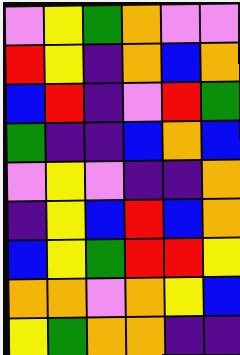[["violet", "yellow", "green", "orange", "violet", "violet"], ["red", "yellow", "indigo", "orange", "blue", "orange"], ["blue", "red", "indigo", "violet", "red", "green"], ["green", "indigo", "indigo", "blue", "orange", "blue"], ["violet", "yellow", "violet", "indigo", "indigo", "orange"], ["indigo", "yellow", "blue", "red", "blue", "orange"], ["blue", "yellow", "green", "red", "red", "yellow"], ["orange", "orange", "violet", "orange", "yellow", "blue"], ["yellow", "green", "orange", "orange", "indigo", "indigo"]]